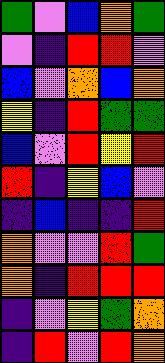[["green", "violet", "blue", "orange", "green"], ["violet", "indigo", "red", "red", "violet"], ["blue", "violet", "orange", "blue", "orange"], ["yellow", "indigo", "red", "green", "green"], ["blue", "violet", "red", "yellow", "red"], ["red", "indigo", "yellow", "blue", "violet"], ["indigo", "blue", "indigo", "indigo", "red"], ["orange", "violet", "violet", "red", "green"], ["orange", "indigo", "red", "red", "red"], ["indigo", "violet", "yellow", "green", "orange"], ["indigo", "red", "violet", "red", "orange"]]